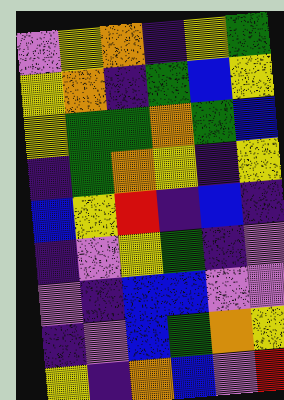[["violet", "yellow", "orange", "indigo", "yellow", "green"], ["yellow", "orange", "indigo", "green", "blue", "yellow"], ["yellow", "green", "green", "orange", "green", "blue"], ["indigo", "green", "orange", "yellow", "indigo", "yellow"], ["blue", "yellow", "red", "indigo", "blue", "indigo"], ["indigo", "violet", "yellow", "green", "indigo", "violet"], ["violet", "indigo", "blue", "blue", "violet", "violet"], ["indigo", "violet", "blue", "green", "orange", "yellow"], ["yellow", "indigo", "orange", "blue", "violet", "red"]]